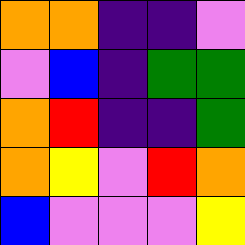[["orange", "orange", "indigo", "indigo", "violet"], ["violet", "blue", "indigo", "green", "green"], ["orange", "red", "indigo", "indigo", "green"], ["orange", "yellow", "violet", "red", "orange"], ["blue", "violet", "violet", "violet", "yellow"]]